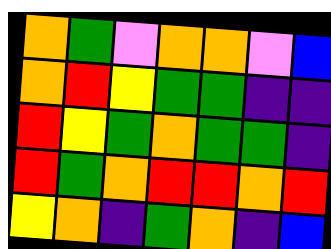[["orange", "green", "violet", "orange", "orange", "violet", "blue"], ["orange", "red", "yellow", "green", "green", "indigo", "indigo"], ["red", "yellow", "green", "orange", "green", "green", "indigo"], ["red", "green", "orange", "red", "red", "orange", "red"], ["yellow", "orange", "indigo", "green", "orange", "indigo", "blue"]]